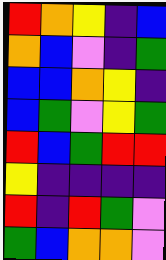[["red", "orange", "yellow", "indigo", "blue"], ["orange", "blue", "violet", "indigo", "green"], ["blue", "blue", "orange", "yellow", "indigo"], ["blue", "green", "violet", "yellow", "green"], ["red", "blue", "green", "red", "red"], ["yellow", "indigo", "indigo", "indigo", "indigo"], ["red", "indigo", "red", "green", "violet"], ["green", "blue", "orange", "orange", "violet"]]